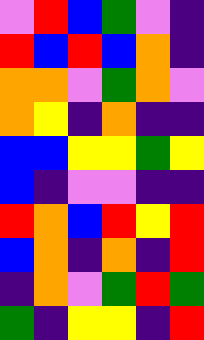[["violet", "red", "blue", "green", "violet", "indigo"], ["red", "blue", "red", "blue", "orange", "indigo"], ["orange", "orange", "violet", "green", "orange", "violet"], ["orange", "yellow", "indigo", "orange", "indigo", "indigo"], ["blue", "blue", "yellow", "yellow", "green", "yellow"], ["blue", "indigo", "violet", "violet", "indigo", "indigo"], ["red", "orange", "blue", "red", "yellow", "red"], ["blue", "orange", "indigo", "orange", "indigo", "red"], ["indigo", "orange", "violet", "green", "red", "green"], ["green", "indigo", "yellow", "yellow", "indigo", "red"]]